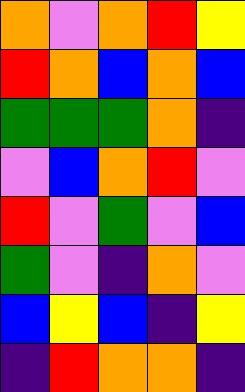[["orange", "violet", "orange", "red", "yellow"], ["red", "orange", "blue", "orange", "blue"], ["green", "green", "green", "orange", "indigo"], ["violet", "blue", "orange", "red", "violet"], ["red", "violet", "green", "violet", "blue"], ["green", "violet", "indigo", "orange", "violet"], ["blue", "yellow", "blue", "indigo", "yellow"], ["indigo", "red", "orange", "orange", "indigo"]]